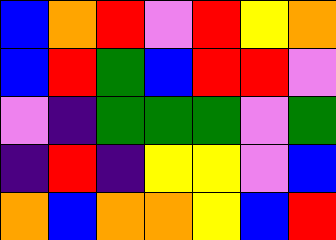[["blue", "orange", "red", "violet", "red", "yellow", "orange"], ["blue", "red", "green", "blue", "red", "red", "violet"], ["violet", "indigo", "green", "green", "green", "violet", "green"], ["indigo", "red", "indigo", "yellow", "yellow", "violet", "blue"], ["orange", "blue", "orange", "orange", "yellow", "blue", "red"]]